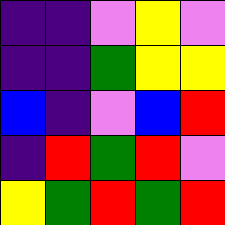[["indigo", "indigo", "violet", "yellow", "violet"], ["indigo", "indigo", "green", "yellow", "yellow"], ["blue", "indigo", "violet", "blue", "red"], ["indigo", "red", "green", "red", "violet"], ["yellow", "green", "red", "green", "red"]]